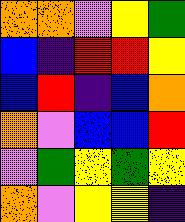[["orange", "orange", "violet", "yellow", "green"], ["blue", "indigo", "red", "red", "yellow"], ["blue", "red", "indigo", "blue", "orange"], ["orange", "violet", "blue", "blue", "red"], ["violet", "green", "yellow", "green", "yellow"], ["orange", "violet", "yellow", "yellow", "indigo"]]